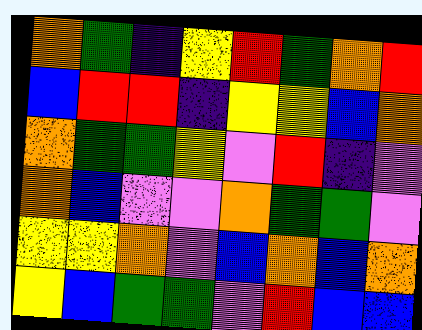[["orange", "green", "indigo", "yellow", "red", "green", "orange", "red"], ["blue", "red", "red", "indigo", "yellow", "yellow", "blue", "orange"], ["orange", "green", "green", "yellow", "violet", "red", "indigo", "violet"], ["orange", "blue", "violet", "violet", "orange", "green", "green", "violet"], ["yellow", "yellow", "orange", "violet", "blue", "orange", "blue", "orange"], ["yellow", "blue", "green", "green", "violet", "red", "blue", "blue"]]